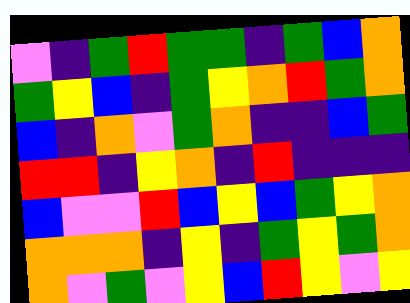[["violet", "indigo", "green", "red", "green", "green", "indigo", "green", "blue", "orange"], ["green", "yellow", "blue", "indigo", "green", "yellow", "orange", "red", "green", "orange"], ["blue", "indigo", "orange", "violet", "green", "orange", "indigo", "indigo", "blue", "green"], ["red", "red", "indigo", "yellow", "orange", "indigo", "red", "indigo", "indigo", "indigo"], ["blue", "violet", "violet", "red", "blue", "yellow", "blue", "green", "yellow", "orange"], ["orange", "orange", "orange", "indigo", "yellow", "indigo", "green", "yellow", "green", "orange"], ["orange", "violet", "green", "violet", "yellow", "blue", "red", "yellow", "violet", "yellow"]]